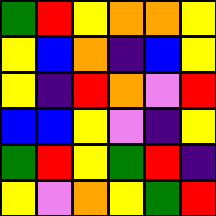[["green", "red", "yellow", "orange", "orange", "yellow"], ["yellow", "blue", "orange", "indigo", "blue", "yellow"], ["yellow", "indigo", "red", "orange", "violet", "red"], ["blue", "blue", "yellow", "violet", "indigo", "yellow"], ["green", "red", "yellow", "green", "red", "indigo"], ["yellow", "violet", "orange", "yellow", "green", "red"]]